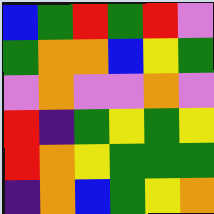[["blue", "green", "red", "green", "red", "violet"], ["green", "orange", "orange", "blue", "yellow", "green"], ["violet", "orange", "violet", "violet", "orange", "violet"], ["red", "indigo", "green", "yellow", "green", "yellow"], ["red", "orange", "yellow", "green", "green", "green"], ["indigo", "orange", "blue", "green", "yellow", "orange"]]